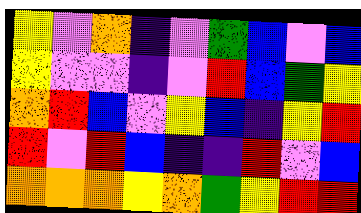[["yellow", "violet", "orange", "indigo", "violet", "green", "blue", "violet", "blue"], ["yellow", "violet", "violet", "indigo", "violet", "red", "blue", "green", "yellow"], ["orange", "red", "blue", "violet", "yellow", "blue", "indigo", "yellow", "red"], ["red", "violet", "red", "blue", "indigo", "indigo", "red", "violet", "blue"], ["orange", "orange", "orange", "yellow", "orange", "green", "yellow", "red", "red"]]